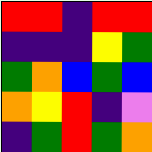[["red", "red", "indigo", "red", "red"], ["indigo", "indigo", "indigo", "yellow", "green"], ["green", "orange", "blue", "green", "blue"], ["orange", "yellow", "red", "indigo", "violet"], ["indigo", "green", "red", "green", "orange"]]